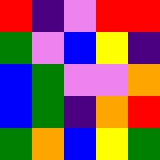[["red", "indigo", "violet", "red", "red"], ["green", "violet", "blue", "yellow", "indigo"], ["blue", "green", "violet", "violet", "orange"], ["blue", "green", "indigo", "orange", "red"], ["green", "orange", "blue", "yellow", "green"]]